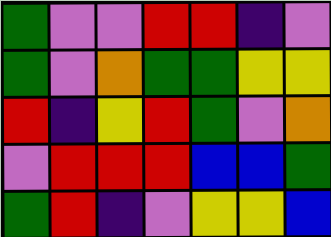[["green", "violet", "violet", "red", "red", "indigo", "violet"], ["green", "violet", "orange", "green", "green", "yellow", "yellow"], ["red", "indigo", "yellow", "red", "green", "violet", "orange"], ["violet", "red", "red", "red", "blue", "blue", "green"], ["green", "red", "indigo", "violet", "yellow", "yellow", "blue"]]